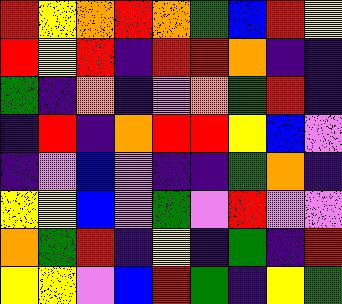[["red", "yellow", "orange", "red", "orange", "green", "blue", "red", "yellow"], ["red", "yellow", "red", "indigo", "red", "red", "orange", "indigo", "indigo"], ["green", "indigo", "orange", "indigo", "violet", "orange", "green", "red", "indigo"], ["indigo", "red", "indigo", "orange", "red", "red", "yellow", "blue", "violet"], ["indigo", "violet", "blue", "violet", "indigo", "indigo", "green", "orange", "indigo"], ["yellow", "yellow", "blue", "violet", "green", "violet", "red", "violet", "violet"], ["orange", "green", "red", "indigo", "yellow", "indigo", "green", "indigo", "red"], ["yellow", "yellow", "violet", "blue", "red", "green", "indigo", "yellow", "green"]]